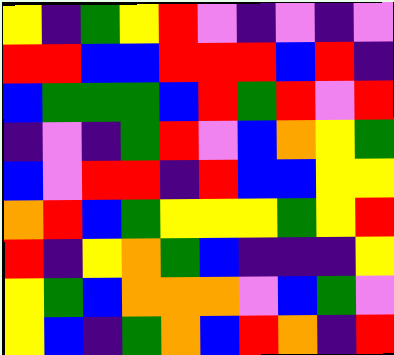[["yellow", "indigo", "green", "yellow", "red", "violet", "indigo", "violet", "indigo", "violet"], ["red", "red", "blue", "blue", "red", "red", "red", "blue", "red", "indigo"], ["blue", "green", "green", "green", "blue", "red", "green", "red", "violet", "red"], ["indigo", "violet", "indigo", "green", "red", "violet", "blue", "orange", "yellow", "green"], ["blue", "violet", "red", "red", "indigo", "red", "blue", "blue", "yellow", "yellow"], ["orange", "red", "blue", "green", "yellow", "yellow", "yellow", "green", "yellow", "red"], ["red", "indigo", "yellow", "orange", "green", "blue", "indigo", "indigo", "indigo", "yellow"], ["yellow", "green", "blue", "orange", "orange", "orange", "violet", "blue", "green", "violet"], ["yellow", "blue", "indigo", "green", "orange", "blue", "red", "orange", "indigo", "red"]]